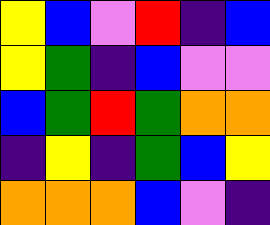[["yellow", "blue", "violet", "red", "indigo", "blue"], ["yellow", "green", "indigo", "blue", "violet", "violet"], ["blue", "green", "red", "green", "orange", "orange"], ["indigo", "yellow", "indigo", "green", "blue", "yellow"], ["orange", "orange", "orange", "blue", "violet", "indigo"]]